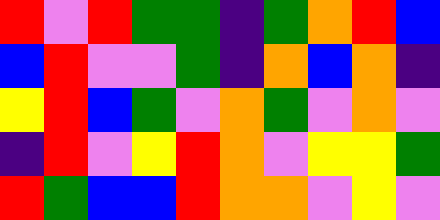[["red", "violet", "red", "green", "green", "indigo", "green", "orange", "red", "blue"], ["blue", "red", "violet", "violet", "green", "indigo", "orange", "blue", "orange", "indigo"], ["yellow", "red", "blue", "green", "violet", "orange", "green", "violet", "orange", "violet"], ["indigo", "red", "violet", "yellow", "red", "orange", "violet", "yellow", "yellow", "green"], ["red", "green", "blue", "blue", "red", "orange", "orange", "violet", "yellow", "violet"]]